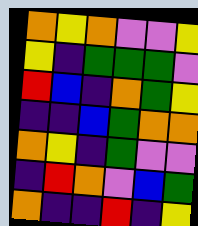[["orange", "yellow", "orange", "violet", "violet", "yellow"], ["yellow", "indigo", "green", "green", "green", "violet"], ["red", "blue", "indigo", "orange", "green", "yellow"], ["indigo", "indigo", "blue", "green", "orange", "orange"], ["orange", "yellow", "indigo", "green", "violet", "violet"], ["indigo", "red", "orange", "violet", "blue", "green"], ["orange", "indigo", "indigo", "red", "indigo", "yellow"]]